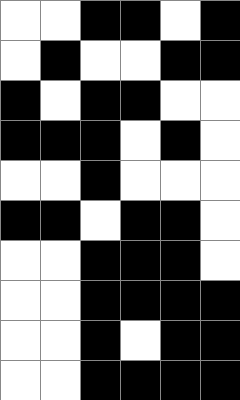[["white", "white", "black", "black", "white", "black"], ["white", "black", "white", "white", "black", "black"], ["black", "white", "black", "black", "white", "white"], ["black", "black", "black", "white", "black", "white"], ["white", "white", "black", "white", "white", "white"], ["black", "black", "white", "black", "black", "white"], ["white", "white", "black", "black", "black", "white"], ["white", "white", "black", "black", "black", "black"], ["white", "white", "black", "white", "black", "black"], ["white", "white", "black", "black", "black", "black"]]